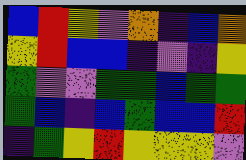[["blue", "red", "yellow", "violet", "orange", "indigo", "blue", "orange"], ["yellow", "red", "blue", "blue", "indigo", "violet", "indigo", "yellow"], ["green", "violet", "violet", "green", "green", "blue", "green", "green"], ["green", "blue", "indigo", "blue", "green", "blue", "blue", "red"], ["indigo", "green", "yellow", "red", "yellow", "yellow", "yellow", "violet"]]